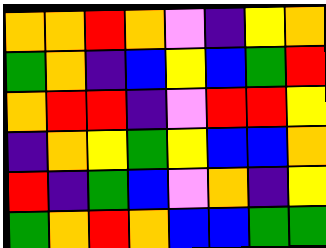[["orange", "orange", "red", "orange", "violet", "indigo", "yellow", "orange"], ["green", "orange", "indigo", "blue", "yellow", "blue", "green", "red"], ["orange", "red", "red", "indigo", "violet", "red", "red", "yellow"], ["indigo", "orange", "yellow", "green", "yellow", "blue", "blue", "orange"], ["red", "indigo", "green", "blue", "violet", "orange", "indigo", "yellow"], ["green", "orange", "red", "orange", "blue", "blue", "green", "green"]]